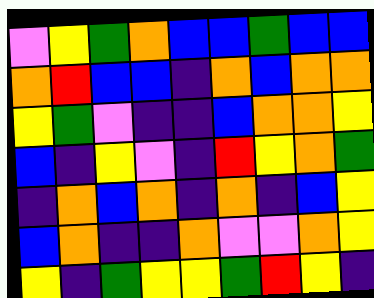[["violet", "yellow", "green", "orange", "blue", "blue", "green", "blue", "blue"], ["orange", "red", "blue", "blue", "indigo", "orange", "blue", "orange", "orange"], ["yellow", "green", "violet", "indigo", "indigo", "blue", "orange", "orange", "yellow"], ["blue", "indigo", "yellow", "violet", "indigo", "red", "yellow", "orange", "green"], ["indigo", "orange", "blue", "orange", "indigo", "orange", "indigo", "blue", "yellow"], ["blue", "orange", "indigo", "indigo", "orange", "violet", "violet", "orange", "yellow"], ["yellow", "indigo", "green", "yellow", "yellow", "green", "red", "yellow", "indigo"]]